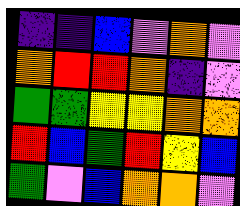[["indigo", "indigo", "blue", "violet", "orange", "violet"], ["orange", "red", "red", "orange", "indigo", "violet"], ["green", "green", "yellow", "yellow", "orange", "orange"], ["red", "blue", "green", "red", "yellow", "blue"], ["green", "violet", "blue", "orange", "orange", "violet"]]